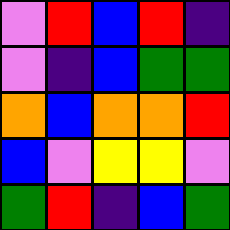[["violet", "red", "blue", "red", "indigo"], ["violet", "indigo", "blue", "green", "green"], ["orange", "blue", "orange", "orange", "red"], ["blue", "violet", "yellow", "yellow", "violet"], ["green", "red", "indigo", "blue", "green"]]